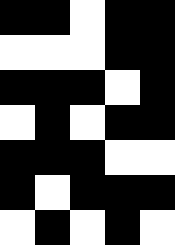[["black", "black", "white", "black", "black"], ["white", "white", "white", "black", "black"], ["black", "black", "black", "white", "black"], ["white", "black", "white", "black", "black"], ["black", "black", "black", "white", "white"], ["black", "white", "black", "black", "black"], ["white", "black", "white", "black", "white"]]